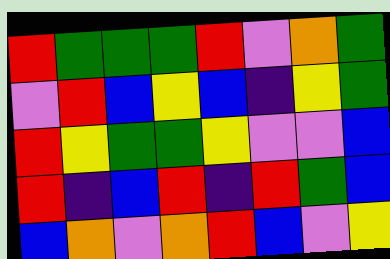[["red", "green", "green", "green", "red", "violet", "orange", "green"], ["violet", "red", "blue", "yellow", "blue", "indigo", "yellow", "green"], ["red", "yellow", "green", "green", "yellow", "violet", "violet", "blue"], ["red", "indigo", "blue", "red", "indigo", "red", "green", "blue"], ["blue", "orange", "violet", "orange", "red", "blue", "violet", "yellow"]]